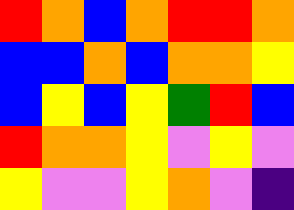[["red", "orange", "blue", "orange", "red", "red", "orange"], ["blue", "blue", "orange", "blue", "orange", "orange", "yellow"], ["blue", "yellow", "blue", "yellow", "green", "red", "blue"], ["red", "orange", "orange", "yellow", "violet", "yellow", "violet"], ["yellow", "violet", "violet", "yellow", "orange", "violet", "indigo"]]